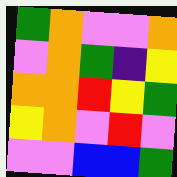[["green", "orange", "violet", "violet", "orange"], ["violet", "orange", "green", "indigo", "yellow"], ["orange", "orange", "red", "yellow", "green"], ["yellow", "orange", "violet", "red", "violet"], ["violet", "violet", "blue", "blue", "green"]]